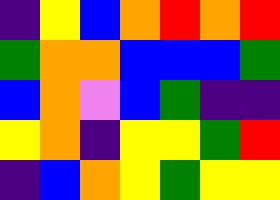[["indigo", "yellow", "blue", "orange", "red", "orange", "red"], ["green", "orange", "orange", "blue", "blue", "blue", "green"], ["blue", "orange", "violet", "blue", "green", "indigo", "indigo"], ["yellow", "orange", "indigo", "yellow", "yellow", "green", "red"], ["indigo", "blue", "orange", "yellow", "green", "yellow", "yellow"]]